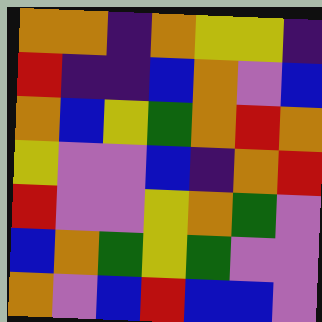[["orange", "orange", "indigo", "orange", "yellow", "yellow", "indigo"], ["red", "indigo", "indigo", "blue", "orange", "violet", "blue"], ["orange", "blue", "yellow", "green", "orange", "red", "orange"], ["yellow", "violet", "violet", "blue", "indigo", "orange", "red"], ["red", "violet", "violet", "yellow", "orange", "green", "violet"], ["blue", "orange", "green", "yellow", "green", "violet", "violet"], ["orange", "violet", "blue", "red", "blue", "blue", "violet"]]